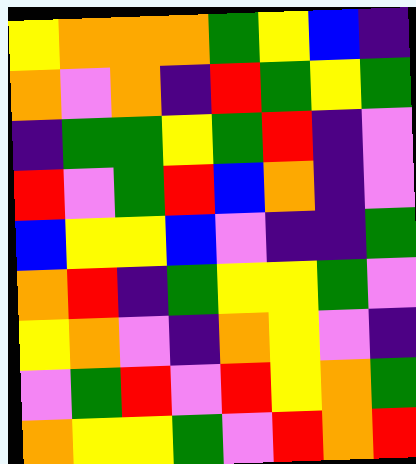[["yellow", "orange", "orange", "orange", "green", "yellow", "blue", "indigo"], ["orange", "violet", "orange", "indigo", "red", "green", "yellow", "green"], ["indigo", "green", "green", "yellow", "green", "red", "indigo", "violet"], ["red", "violet", "green", "red", "blue", "orange", "indigo", "violet"], ["blue", "yellow", "yellow", "blue", "violet", "indigo", "indigo", "green"], ["orange", "red", "indigo", "green", "yellow", "yellow", "green", "violet"], ["yellow", "orange", "violet", "indigo", "orange", "yellow", "violet", "indigo"], ["violet", "green", "red", "violet", "red", "yellow", "orange", "green"], ["orange", "yellow", "yellow", "green", "violet", "red", "orange", "red"]]